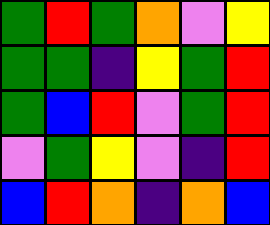[["green", "red", "green", "orange", "violet", "yellow"], ["green", "green", "indigo", "yellow", "green", "red"], ["green", "blue", "red", "violet", "green", "red"], ["violet", "green", "yellow", "violet", "indigo", "red"], ["blue", "red", "orange", "indigo", "orange", "blue"]]